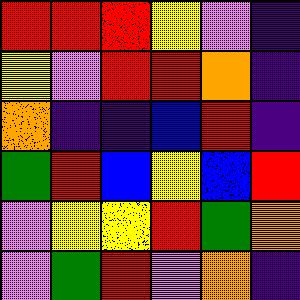[["red", "red", "red", "yellow", "violet", "indigo"], ["yellow", "violet", "red", "red", "orange", "indigo"], ["orange", "indigo", "indigo", "blue", "red", "indigo"], ["green", "red", "blue", "yellow", "blue", "red"], ["violet", "yellow", "yellow", "red", "green", "orange"], ["violet", "green", "red", "violet", "orange", "indigo"]]